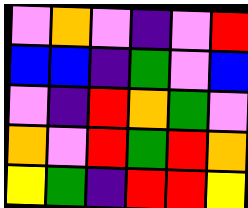[["violet", "orange", "violet", "indigo", "violet", "red"], ["blue", "blue", "indigo", "green", "violet", "blue"], ["violet", "indigo", "red", "orange", "green", "violet"], ["orange", "violet", "red", "green", "red", "orange"], ["yellow", "green", "indigo", "red", "red", "yellow"]]